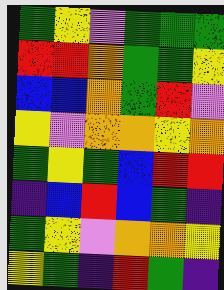[["green", "yellow", "violet", "green", "green", "green"], ["red", "red", "orange", "green", "green", "yellow"], ["blue", "blue", "orange", "green", "red", "violet"], ["yellow", "violet", "orange", "orange", "yellow", "orange"], ["green", "yellow", "green", "blue", "red", "red"], ["indigo", "blue", "red", "blue", "green", "indigo"], ["green", "yellow", "violet", "orange", "orange", "yellow"], ["yellow", "green", "indigo", "red", "green", "indigo"]]